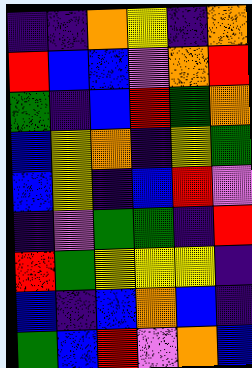[["indigo", "indigo", "orange", "yellow", "indigo", "orange"], ["red", "blue", "blue", "violet", "orange", "red"], ["green", "indigo", "blue", "red", "green", "orange"], ["blue", "yellow", "orange", "indigo", "yellow", "green"], ["blue", "yellow", "indigo", "blue", "red", "violet"], ["indigo", "violet", "green", "green", "indigo", "red"], ["red", "green", "yellow", "yellow", "yellow", "indigo"], ["blue", "indigo", "blue", "orange", "blue", "indigo"], ["green", "blue", "red", "violet", "orange", "blue"]]